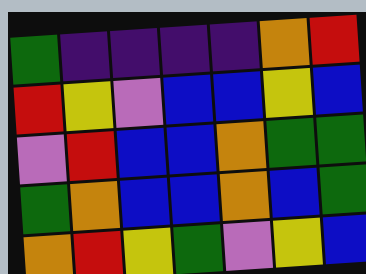[["green", "indigo", "indigo", "indigo", "indigo", "orange", "red"], ["red", "yellow", "violet", "blue", "blue", "yellow", "blue"], ["violet", "red", "blue", "blue", "orange", "green", "green"], ["green", "orange", "blue", "blue", "orange", "blue", "green"], ["orange", "red", "yellow", "green", "violet", "yellow", "blue"]]